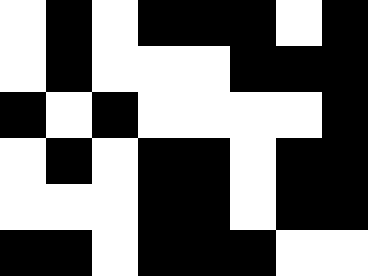[["white", "black", "white", "black", "black", "black", "white", "black"], ["white", "black", "white", "white", "white", "black", "black", "black"], ["black", "white", "black", "white", "white", "white", "white", "black"], ["white", "black", "white", "black", "black", "white", "black", "black"], ["white", "white", "white", "black", "black", "white", "black", "black"], ["black", "black", "white", "black", "black", "black", "white", "white"]]